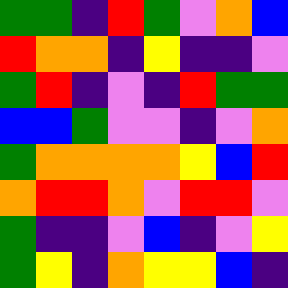[["green", "green", "indigo", "red", "green", "violet", "orange", "blue"], ["red", "orange", "orange", "indigo", "yellow", "indigo", "indigo", "violet"], ["green", "red", "indigo", "violet", "indigo", "red", "green", "green"], ["blue", "blue", "green", "violet", "violet", "indigo", "violet", "orange"], ["green", "orange", "orange", "orange", "orange", "yellow", "blue", "red"], ["orange", "red", "red", "orange", "violet", "red", "red", "violet"], ["green", "indigo", "indigo", "violet", "blue", "indigo", "violet", "yellow"], ["green", "yellow", "indigo", "orange", "yellow", "yellow", "blue", "indigo"]]